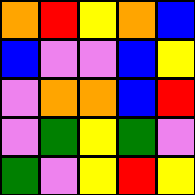[["orange", "red", "yellow", "orange", "blue"], ["blue", "violet", "violet", "blue", "yellow"], ["violet", "orange", "orange", "blue", "red"], ["violet", "green", "yellow", "green", "violet"], ["green", "violet", "yellow", "red", "yellow"]]